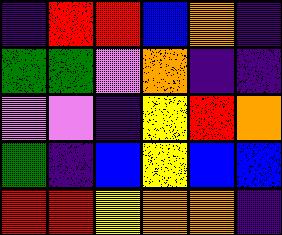[["indigo", "red", "red", "blue", "orange", "indigo"], ["green", "green", "violet", "orange", "indigo", "indigo"], ["violet", "violet", "indigo", "yellow", "red", "orange"], ["green", "indigo", "blue", "yellow", "blue", "blue"], ["red", "red", "yellow", "orange", "orange", "indigo"]]